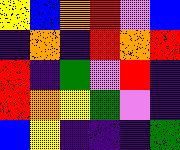[["yellow", "blue", "orange", "red", "violet", "blue"], ["indigo", "orange", "indigo", "red", "orange", "red"], ["red", "indigo", "green", "violet", "red", "indigo"], ["red", "orange", "yellow", "green", "violet", "indigo"], ["blue", "yellow", "indigo", "indigo", "indigo", "green"]]